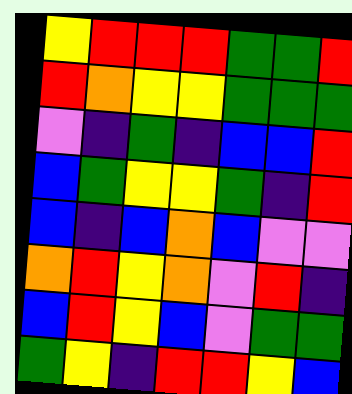[["yellow", "red", "red", "red", "green", "green", "red"], ["red", "orange", "yellow", "yellow", "green", "green", "green"], ["violet", "indigo", "green", "indigo", "blue", "blue", "red"], ["blue", "green", "yellow", "yellow", "green", "indigo", "red"], ["blue", "indigo", "blue", "orange", "blue", "violet", "violet"], ["orange", "red", "yellow", "orange", "violet", "red", "indigo"], ["blue", "red", "yellow", "blue", "violet", "green", "green"], ["green", "yellow", "indigo", "red", "red", "yellow", "blue"]]